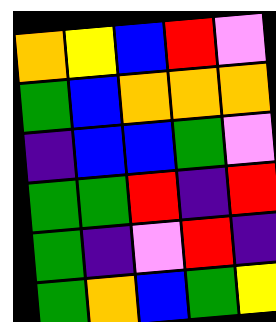[["orange", "yellow", "blue", "red", "violet"], ["green", "blue", "orange", "orange", "orange"], ["indigo", "blue", "blue", "green", "violet"], ["green", "green", "red", "indigo", "red"], ["green", "indigo", "violet", "red", "indigo"], ["green", "orange", "blue", "green", "yellow"]]